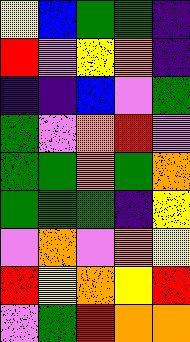[["yellow", "blue", "green", "green", "indigo"], ["red", "violet", "yellow", "orange", "indigo"], ["indigo", "indigo", "blue", "violet", "green"], ["green", "violet", "orange", "red", "violet"], ["green", "green", "orange", "green", "orange"], ["green", "green", "green", "indigo", "yellow"], ["violet", "orange", "violet", "orange", "yellow"], ["red", "yellow", "orange", "yellow", "red"], ["violet", "green", "red", "orange", "orange"]]